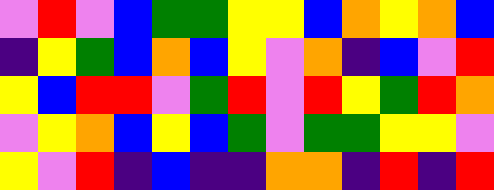[["violet", "red", "violet", "blue", "green", "green", "yellow", "yellow", "blue", "orange", "yellow", "orange", "blue"], ["indigo", "yellow", "green", "blue", "orange", "blue", "yellow", "violet", "orange", "indigo", "blue", "violet", "red"], ["yellow", "blue", "red", "red", "violet", "green", "red", "violet", "red", "yellow", "green", "red", "orange"], ["violet", "yellow", "orange", "blue", "yellow", "blue", "green", "violet", "green", "green", "yellow", "yellow", "violet"], ["yellow", "violet", "red", "indigo", "blue", "indigo", "indigo", "orange", "orange", "indigo", "red", "indigo", "red"]]